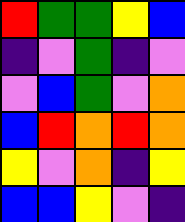[["red", "green", "green", "yellow", "blue"], ["indigo", "violet", "green", "indigo", "violet"], ["violet", "blue", "green", "violet", "orange"], ["blue", "red", "orange", "red", "orange"], ["yellow", "violet", "orange", "indigo", "yellow"], ["blue", "blue", "yellow", "violet", "indigo"]]